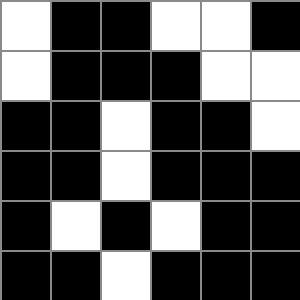[["white", "black", "black", "white", "white", "black"], ["white", "black", "black", "black", "white", "white"], ["black", "black", "white", "black", "black", "white"], ["black", "black", "white", "black", "black", "black"], ["black", "white", "black", "white", "black", "black"], ["black", "black", "white", "black", "black", "black"]]